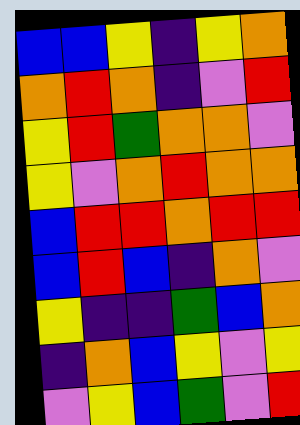[["blue", "blue", "yellow", "indigo", "yellow", "orange"], ["orange", "red", "orange", "indigo", "violet", "red"], ["yellow", "red", "green", "orange", "orange", "violet"], ["yellow", "violet", "orange", "red", "orange", "orange"], ["blue", "red", "red", "orange", "red", "red"], ["blue", "red", "blue", "indigo", "orange", "violet"], ["yellow", "indigo", "indigo", "green", "blue", "orange"], ["indigo", "orange", "blue", "yellow", "violet", "yellow"], ["violet", "yellow", "blue", "green", "violet", "red"]]